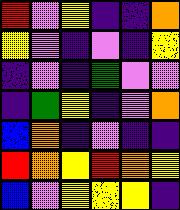[["red", "violet", "yellow", "indigo", "indigo", "orange"], ["yellow", "violet", "indigo", "violet", "indigo", "yellow"], ["indigo", "violet", "indigo", "green", "violet", "violet"], ["indigo", "green", "yellow", "indigo", "violet", "orange"], ["blue", "orange", "indigo", "violet", "indigo", "indigo"], ["red", "orange", "yellow", "red", "orange", "yellow"], ["blue", "violet", "yellow", "yellow", "yellow", "indigo"]]